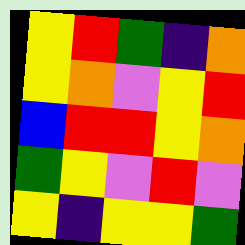[["yellow", "red", "green", "indigo", "orange"], ["yellow", "orange", "violet", "yellow", "red"], ["blue", "red", "red", "yellow", "orange"], ["green", "yellow", "violet", "red", "violet"], ["yellow", "indigo", "yellow", "yellow", "green"]]